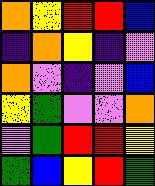[["orange", "yellow", "red", "red", "blue"], ["indigo", "orange", "yellow", "indigo", "violet"], ["orange", "violet", "indigo", "violet", "blue"], ["yellow", "green", "violet", "violet", "orange"], ["violet", "green", "red", "red", "yellow"], ["green", "blue", "yellow", "red", "green"]]